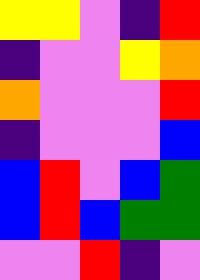[["yellow", "yellow", "violet", "indigo", "red"], ["indigo", "violet", "violet", "yellow", "orange"], ["orange", "violet", "violet", "violet", "red"], ["indigo", "violet", "violet", "violet", "blue"], ["blue", "red", "violet", "blue", "green"], ["blue", "red", "blue", "green", "green"], ["violet", "violet", "red", "indigo", "violet"]]